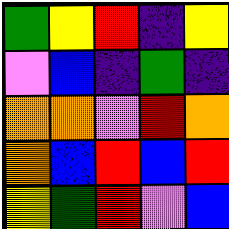[["green", "yellow", "red", "indigo", "yellow"], ["violet", "blue", "indigo", "green", "indigo"], ["orange", "orange", "violet", "red", "orange"], ["orange", "blue", "red", "blue", "red"], ["yellow", "green", "red", "violet", "blue"]]